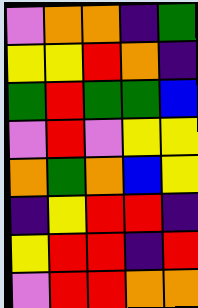[["violet", "orange", "orange", "indigo", "green"], ["yellow", "yellow", "red", "orange", "indigo"], ["green", "red", "green", "green", "blue"], ["violet", "red", "violet", "yellow", "yellow"], ["orange", "green", "orange", "blue", "yellow"], ["indigo", "yellow", "red", "red", "indigo"], ["yellow", "red", "red", "indigo", "red"], ["violet", "red", "red", "orange", "orange"]]